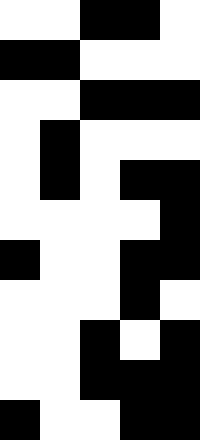[["white", "white", "black", "black", "white"], ["black", "black", "white", "white", "white"], ["white", "white", "black", "black", "black"], ["white", "black", "white", "white", "white"], ["white", "black", "white", "black", "black"], ["white", "white", "white", "white", "black"], ["black", "white", "white", "black", "black"], ["white", "white", "white", "black", "white"], ["white", "white", "black", "white", "black"], ["white", "white", "black", "black", "black"], ["black", "white", "white", "black", "black"]]